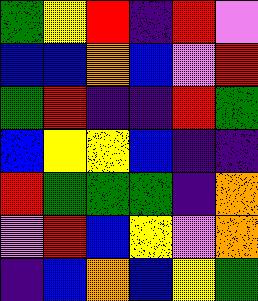[["green", "yellow", "red", "indigo", "red", "violet"], ["blue", "blue", "orange", "blue", "violet", "red"], ["green", "red", "indigo", "indigo", "red", "green"], ["blue", "yellow", "yellow", "blue", "indigo", "indigo"], ["red", "green", "green", "green", "indigo", "orange"], ["violet", "red", "blue", "yellow", "violet", "orange"], ["indigo", "blue", "orange", "blue", "yellow", "green"]]